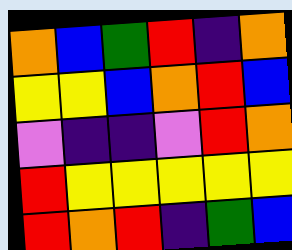[["orange", "blue", "green", "red", "indigo", "orange"], ["yellow", "yellow", "blue", "orange", "red", "blue"], ["violet", "indigo", "indigo", "violet", "red", "orange"], ["red", "yellow", "yellow", "yellow", "yellow", "yellow"], ["red", "orange", "red", "indigo", "green", "blue"]]